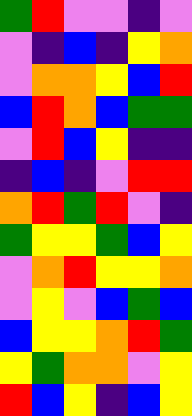[["green", "red", "violet", "violet", "indigo", "violet"], ["violet", "indigo", "blue", "indigo", "yellow", "orange"], ["violet", "orange", "orange", "yellow", "blue", "red"], ["blue", "red", "orange", "blue", "green", "green"], ["violet", "red", "blue", "yellow", "indigo", "indigo"], ["indigo", "blue", "indigo", "violet", "red", "red"], ["orange", "red", "green", "red", "violet", "indigo"], ["green", "yellow", "yellow", "green", "blue", "yellow"], ["violet", "orange", "red", "yellow", "yellow", "orange"], ["violet", "yellow", "violet", "blue", "green", "blue"], ["blue", "yellow", "yellow", "orange", "red", "green"], ["yellow", "green", "orange", "orange", "violet", "yellow"], ["red", "blue", "yellow", "indigo", "blue", "yellow"]]